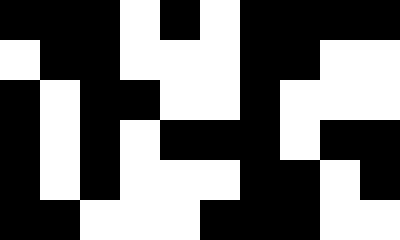[["black", "black", "black", "white", "black", "white", "black", "black", "black", "black"], ["white", "black", "black", "white", "white", "white", "black", "black", "white", "white"], ["black", "white", "black", "black", "white", "white", "black", "white", "white", "white"], ["black", "white", "black", "white", "black", "black", "black", "white", "black", "black"], ["black", "white", "black", "white", "white", "white", "black", "black", "white", "black"], ["black", "black", "white", "white", "white", "black", "black", "black", "white", "white"]]